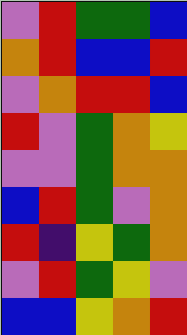[["violet", "red", "green", "green", "blue"], ["orange", "red", "blue", "blue", "red"], ["violet", "orange", "red", "red", "blue"], ["red", "violet", "green", "orange", "yellow"], ["violet", "violet", "green", "orange", "orange"], ["blue", "red", "green", "violet", "orange"], ["red", "indigo", "yellow", "green", "orange"], ["violet", "red", "green", "yellow", "violet"], ["blue", "blue", "yellow", "orange", "red"]]